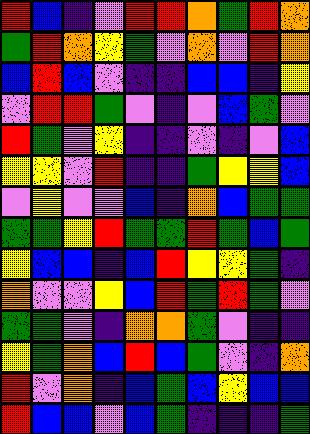[["red", "blue", "indigo", "violet", "red", "red", "orange", "green", "red", "orange"], ["green", "red", "orange", "yellow", "green", "violet", "orange", "violet", "red", "orange"], ["blue", "red", "blue", "violet", "indigo", "indigo", "blue", "blue", "indigo", "yellow"], ["violet", "red", "red", "green", "violet", "indigo", "violet", "blue", "green", "violet"], ["red", "green", "violet", "yellow", "indigo", "indigo", "violet", "indigo", "violet", "blue"], ["yellow", "yellow", "violet", "red", "indigo", "indigo", "green", "yellow", "yellow", "blue"], ["violet", "yellow", "violet", "violet", "blue", "indigo", "orange", "blue", "green", "green"], ["green", "green", "yellow", "red", "green", "green", "red", "green", "blue", "green"], ["yellow", "blue", "blue", "indigo", "blue", "red", "yellow", "yellow", "green", "indigo"], ["orange", "violet", "violet", "yellow", "blue", "red", "green", "red", "green", "violet"], ["green", "green", "violet", "indigo", "orange", "orange", "green", "violet", "indigo", "indigo"], ["yellow", "green", "orange", "blue", "red", "blue", "green", "violet", "indigo", "orange"], ["red", "violet", "orange", "indigo", "blue", "green", "blue", "yellow", "blue", "blue"], ["red", "blue", "blue", "violet", "blue", "green", "indigo", "indigo", "indigo", "green"]]